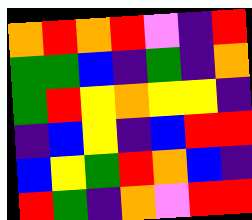[["orange", "red", "orange", "red", "violet", "indigo", "red"], ["green", "green", "blue", "indigo", "green", "indigo", "orange"], ["green", "red", "yellow", "orange", "yellow", "yellow", "indigo"], ["indigo", "blue", "yellow", "indigo", "blue", "red", "red"], ["blue", "yellow", "green", "red", "orange", "blue", "indigo"], ["red", "green", "indigo", "orange", "violet", "red", "red"]]